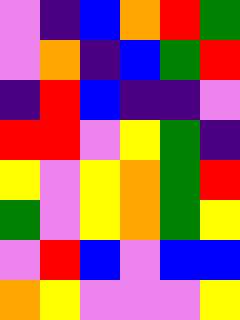[["violet", "indigo", "blue", "orange", "red", "green"], ["violet", "orange", "indigo", "blue", "green", "red"], ["indigo", "red", "blue", "indigo", "indigo", "violet"], ["red", "red", "violet", "yellow", "green", "indigo"], ["yellow", "violet", "yellow", "orange", "green", "red"], ["green", "violet", "yellow", "orange", "green", "yellow"], ["violet", "red", "blue", "violet", "blue", "blue"], ["orange", "yellow", "violet", "violet", "violet", "yellow"]]